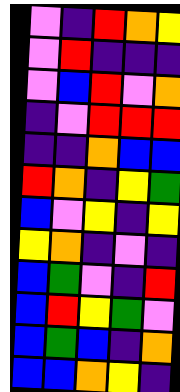[["violet", "indigo", "red", "orange", "yellow"], ["violet", "red", "indigo", "indigo", "indigo"], ["violet", "blue", "red", "violet", "orange"], ["indigo", "violet", "red", "red", "red"], ["indigo", "indigo", "orange", "blue", "blue"], ["red", "orange", "indigo", "yellow", "green"], ["blue", "violet", "yellow", "indigo", "yellow"], ["yellow", "orange", "indigo", "violet", "indigo"], ["blue", "green", "violet", "indigo", "red"], ["blue", "red", "yellow", "green", "violet"], ["blue", "green", "blue", "indigo", "orange"], ["blue", "blue", "orange", "yellow", "indigo"]]